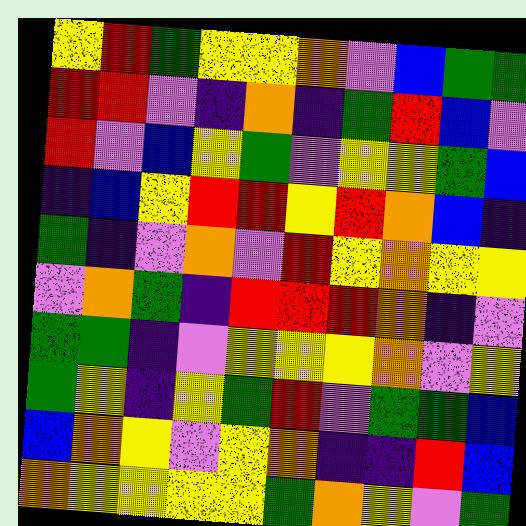[["yellow", "red", "green", "yellow", "yellow", "orange", "violet", "blue", "green", "green"], ["red", "red", "violet", "indigo", "orange", "indigo", "green", "red", "blue", "violet"], ["red", "violet", "blue", "yellow", "green", "violet", "yellow", "yellow", "green", "blue"], ["indigo", "blue", "yellow", "red", "red", "yellow", "red", "orange", "blue", "indigo"], ["green", "indigo", "violet", "orange", "violet", "red", "yellow", "orange", "yellow", "yellow"], ["violet", "orange", "green", "indigo", "red", "red", "red", "orange", "indigo", "violet"], ["green", "green", "indigo", "violet", "yellow", "yellow", "yellow", "orange", "violet", "yellow"], ["green", "yellow", "indigo", "yellow", "green", "red", "violet", "green", "green", "blue"], ["blue", "orange", "yellow", "violet", "yellow", "orange", "indigo", "indigo", "red", "blue"], ["orange", "yellow", "yellow", "yellow", "yellow", "green", "orange", "yellow", "violet", "green"]]